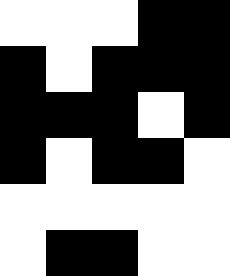[["white", "white", "white", "black", "black"], ["black", "white", "black", "black", "black"], ["black", "black", "black", "white", "black"], ["black", "white", "black", "black", "white"], ["white", "white", "white", "white", "white"], ["white", "black", "black", "white", "white"]]